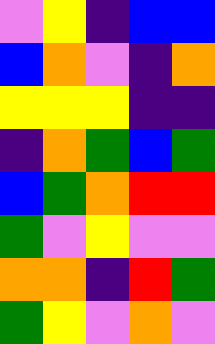[["violet", "yellow", "indigo", "blue", "blue"], ["blue", "orange", "violet", "indigo", "orange"], ["yellow", "yellow", "yellow", "indigo", "indigo"], ["indigo", "orange", "green", "blue", "green"], ["blue", "green", "orange", "red", "red"], ["green", "violet", "yellow", "violet", "violet"], ["orange", "orange", "indigo", "red", "green"], ["green", "yellow", "violet", "orange", "violet"]]